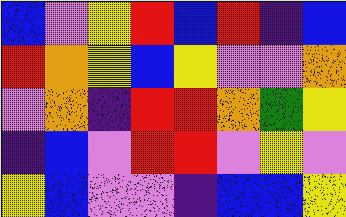[["blue", "violet", "yellow", "red", "blue", "red", "indigo", "blue"], ["red", "orange", "yellow", "blue", "yellow", "violet", "violet", "orange"], ["violet", "orange", "indigo", "red", "red", "orange", "green", "yellow"], ["indigo", "blue", "violet", "red", "red", "violet", "yellow", "violet"], ["yellow", "blue", "violet", "violet", "indigo", "blue", "blue", "yellow"]]